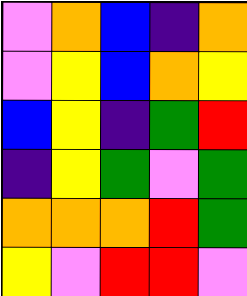[["violet", "orange", "blue", "indigo", "orange"], ["violet", "yellow", "blue", "orange", "yellow"], ["blue", "yellow", "indigo", "green", "red"], ["indigo", "yellow", "green", "violet", "green"], ["orange", "orange", "orange", "red", "green"], ["yellow", "violet", "red", "red", "violet"]]